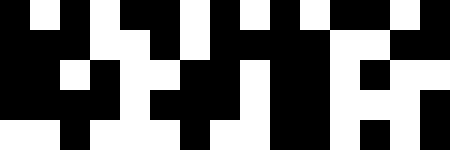[["black", "white", "black", "white", "black", "black", "white", "black", "white", "black", "white", "black", "black", "white", "black"], ["black", "black", "black", "white", "white", "black", "white", "black", "black", "black", "black", "white", "white", "black", "black"], ["black", "black", "white", "black", "white", "white", "black", "black", "white", "black", "black", "white", "black", "white", "white"], ["black", "black", "black", "black", "white", "black", "black", "black", "white", "black", "black", "white", "white", "white", "black"], ["white", "white", "black", "white", "white", "white", "black", "white", "white", "black", "black", "white", "black", "white", "black"]]